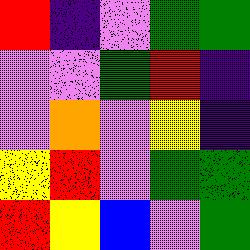[["red", "indigo", "violet", "green", "green"], ["violet", "violet", "green", "red", "indigo"], ["violet", "orange", "violet", "yellow", "indigo"], ["yellow", "red", "violet", "green", "green"], ["red", "yellow", "blue", "violet", "green"]]